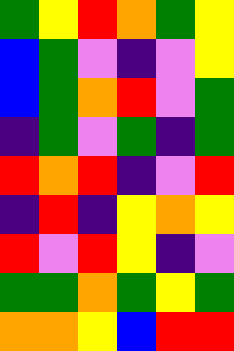[["green", "yellow", "red", "orange", "green", "yellow"], ["blue", "green", "violet", "indigo", "violet", "yellow"], ["blue", "green", "orange", "red", "violet", "green"], ["indigo", "green", "violet", "green", "indigo", "green"], ["red", "orange", "red", "indigo", "violet", "red"], ["indigo", "red", "indigo", "yellow", "orange", "yellow"], ["red", "violet", "red", "yellow", "indigo", "violet"], ["green", "green", "orange", "green", "yellow", "green"], ["orange", "orange", "yellow", "blue", "red", "red"]]